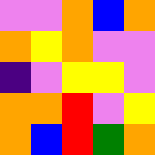[["violet", "violet", "orange", "blue", "orange"], ["orange", "yellow", "orange", "violet", "violet"], ["indigo", "violet", "yellow", "yellow", "violet"], ["orange", "orange", "red", "violet", "yellow"], ["orange", "blue", "red", "green", "orange"]]